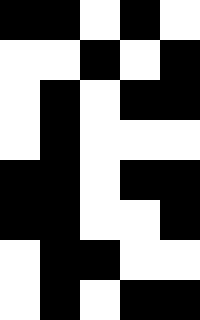[["black", "black", "white", "black", "white"], ["white", "white", "black", "white", "black"], ["white", "black", "white", "black", "black"], ["white", "black", "white", "white", "white"], ["black", "black", "white", "black", "black"], ["black", "black", "white", "white", "black"], ["white", "black", "black", "white", "white"], ["white", "black", "white", "black", "black"]]